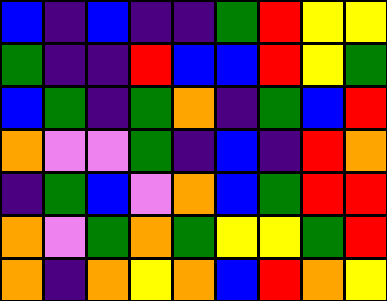[["blue", "indigo", "blue", "indigo", "indigo", "green", "red", "yellow", "yellow"], ["green", "indigo", "indigo", "red", "blue", "blue", "red", "yellow", "green"], ["blue", "green", "indigo", "green", "orange", "indigo", "green", "blue", "red"], ["orange", "violet", "violet", "green", "indigo", "blue", "indigo", "red", "orange"], ["indigo", "green", "blue", "violet", "orange", "blue", "green", "red", "red"], ["orange", "violet", "green", "orange", "green", "yellow", "yellow", "green", "red"], ["orange", "indigo", "orange", "yellow", "orange", "blue", "red", "orange", "yellow"]]